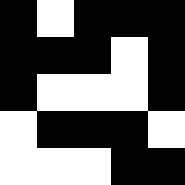[["black", "white", "black", "black", "black"], ["black", "black", "black", "white", "black"], ["black", "white", "white", "white", "black"], ["white", "black", "black", "black", "white"], ["white", "white", "white", "black", "black"]]